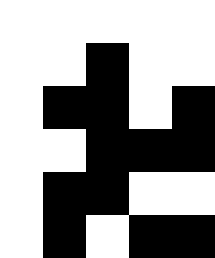[["white", "white", "white", "white", "white"], ["white", "white", "black", "white", "white"], ["white", "black", "black", "white", "black"], ["white", "white", "black", "black", "black"], ["white", "black", "black", "white", "white"], ["white", "black", "white", "black", "black"]]